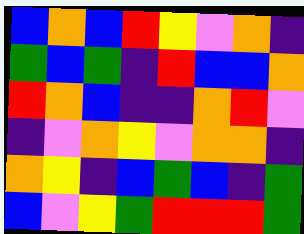[["blue", "orange", "blue", "red", "yellow", "violet", "orange", "indigo"], ["green", "blue", "green", "indigo", "red", "blue", "blue", "orange"], ["red", "orange", "blue", "indigo", "indigo", "orange", "red", "violet"], ["indigo", "violet", "orange", "yellow", "violet", "orange", "orange", "indigo"], ["orange", "yellow", "indigo", "blue", "green", "blue", "indigo", "green"], ["blue", "violet", "yellow", "green", "red", "red", "red", "green"]]